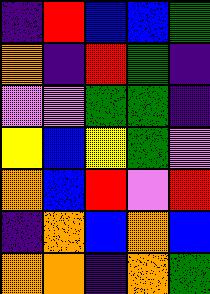[["indigo", "red", "blue", "blue", "green"], ["orange", "indigo", "red", "green", "indigo"], ["violet", "violet", "green", "green", "indigo"], ["yellow", "blue", "yellow", "green", "violet"], ["orange", "blue", "red", "violet", "red"], ["indigo", "orange", "blue", "orange", "blue"], ["orange", "orange", "indigo", "orange", "green"]]